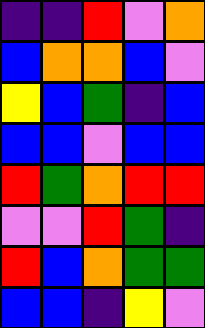[["indigo", "indigo", "red", "violet", "orange"], ["blue", "orange", "orange", "blue", "violet"], ["yellow", "blue", "green", "indigo", "blue"], ["blue", "blue", "violet", "blue", "blue"], ["red", "green", "orange", "red", "red"], ["violet", "violet", "red", "green", "indigo"], ["red", "blue", "orange", "green", "green"], ["blue", "blue", "indigo", "yellow", "violet"]]